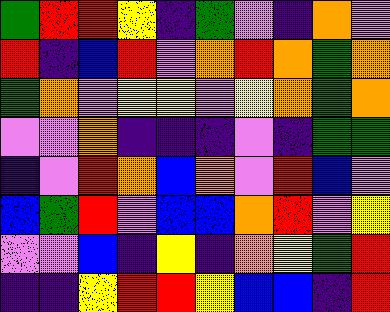[["green", "red", "red", "yellow", "indigo", "green", "violet", "indigo", "orange", "violet"], ["red", "indigo", "blue", "red", "violet", "orange", "red", "orange", "green", "orange"], ["green", "orange", "violet", "yellow", "yellow", "violet", "yellow", "orange", "green", "orange"], ["violet", "violet", "orange", "indigo", "indigo", "indigo", "violet", "indigo", "green", "green"], ["indigo", "violet", "red", "orange", "blue", "orange", "violet", "red", "blue", "violet"], ["blue", "green", "red", "violet", "blue", "blue", "orange", "red", "violet", "yellow"], ["violet", "violet", "blue", "indigo", "yellow", "indigo", "orange", "yellow", "green", "red"], ["indigo", "indigo", "yellow", "red", "red", "yellow", "blue", "blue", "indigo", "red"]]